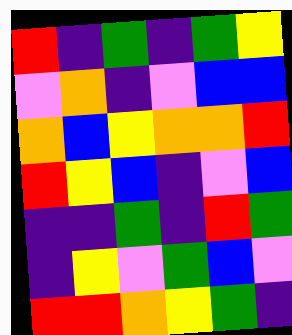[["red", "indigo", "green", "indigo", "green", "yellow"], ["violet", "orange", "indigo", "violet", "blue", "blue"], ["orange", "blue", "yellow", "orange", "orange", "red"], ["red", "yellow", "blue", "indigo", "violet", "blue"], ["indigo", "indigo", "green", "indigo", "red", "green"], ["indigo", "yellow", "violet", "green", "blue", "violet"], ["red", "red", "orange", "yellow", "green", "indigo"]]